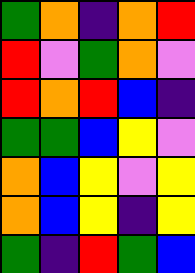[["green", "orange", "indigo", "orange", "red"], ["red", "violet", "green", "orange", "violet"], ["red", "orange", "red", "blue", "indigo"], ["green", "green", "blue", "yellow", "violet"], ["orange", "blue", "yellow", "violet", "yellow"], ["orange", "blue", "yellow", "indigo", "yellow"], ["green", "indigo", "red", "green", "blue"]]